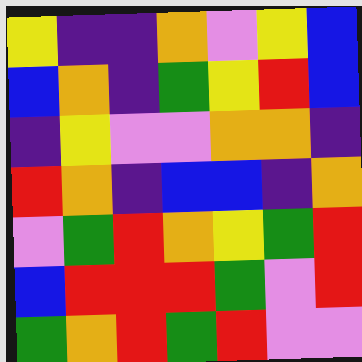[["yellow", "indigo", "indigo", "orange", "violet", "yellow", "blue"], ["blue", "orange", "indigo", "green", "yellow", "red", "blue"], ["indigo", "yellow", "violet", "violet", "orange", "orange", "indigo"], ["red", "orange", "indigo", "blue", "blue", "indigo", "orange"], ["violet", "green", "red", "orange", "yellow", "green", "red"], ["blue", "red", "red", "red", "green", "violet", "red"], ["green", "orange", "red", "green", "red", "violet", "violet"]]